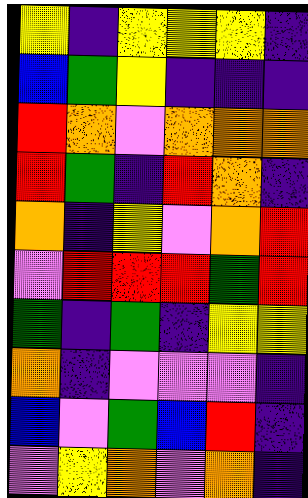[["yellow", "indigo", "yellow", "yellow", "yellow", "indigo"], ["blue", "green", "yellow", "indigo", "indigo", "indigo"], ["red", "orange", "violet", "orange", "orange", "orange"], ["red", "green", "indigo", "red", "orange", "indigo"], ["orange", "indigo", "yellow", "violet", "orange", "red"], ["violet", "red", "red", "red", "green", "red"], ["green", "indigo", "green", "indigo", "yellow", "yellow"], ["orange", "indigo", "violet", "violet", "violet", "indigo"], ["blue", "violet", "green", "blue", "red", "indigo"], ["violet", "yellow", "orange", "violet", "orange", "indigo"]]